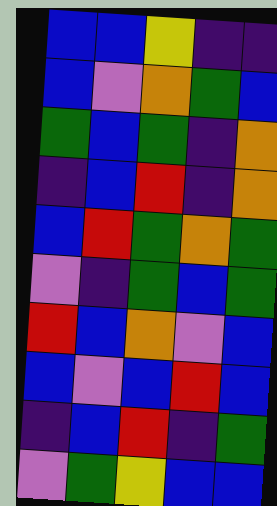[["blue", "blue", "yellow", "indigo", "indigo"], ["blue", "violet", "orange", "green", "blue"], ["green", "blue", "green", "indigo", "orange"], ["indigo", "blue", "red", "indigo", "orange"], ["blue", "red", "green", "orange", "green"], ["violet", "indigo", "green", "blue", "green"], ["red", "blue", "orange", "violet", "blue"], ["blue", "violet", "blue", "red", "blue"], ["indigo", "blue", "red", "indigo", "green"], ["violet", "green", "yellow", "blue", "blue"]]